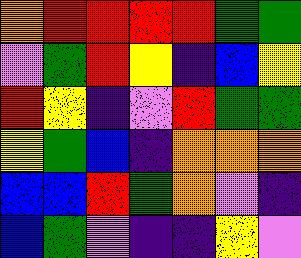[["orange", "red", "red", "red", "red", "green", "green"], ["violet", "green", "red", "yellow", "indigo", "blue", "yellow"], ["red", "yellow", "indigo", "violet", "red", "green", "green"], ["yellow", "green", "blue", "indigo", "orange", "orange", "orange"], ["blue", "blue", "red", "green", "orange", "violet", "indigo"], ["blue", "green", "violet", "indigo", "indigo", "yellow", "violet"]]